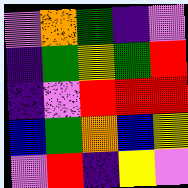[["violet", "orange", "green", "indigo", "violet"], ["indigo", "green", "yellow", "green", "red"], ["indigo", "violet", "red", "red", "red"], ["blue", "green", "orange", "blue", "yellow"], ["violet", "red", "indigo", "yellow", "violet"]]